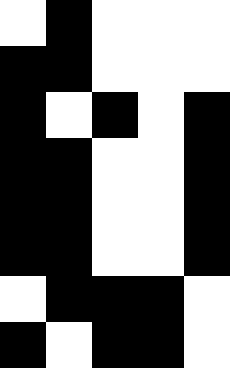[["white", "black", "white", "white", "white"], ["black", "black", "white", "white", "white"], ["black", "white", "black", "white", "black"], ["black", "black", "white", "white", "black"], ["black", "black", "white", "white", "black"], ["black", "black", "white", "white", "black"], ["white", "black", "black", "black", "white"], ["black", "white", "black", "black", "white"]]